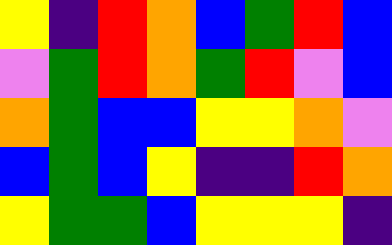[["yellow", "indigo", "red", "orange", "blue", "green", "red", "blue"], ["violet", "green", "red", "orange", "green", "red", "violet", "blue"], ["orange", "green", "blue", "blue", "yellow", "yellow", "orange", "violet"], ["blue", "green", "blue", "yellow", "indigo", "indigo", "red", "orange"], ["yellow", "green", "green", "blue", "yellow", "yellow", "yellow", "indigo"]]